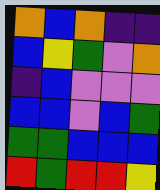[["orange", "blue", "orange", "indigo", "indigo"], ["blue", "yellow", "green", "violet", "orange"], ["indigo", "blue", "violet", "violet", "violet"], ["blue", "blue", "violet", "blue", "green"], ["green", "green", "blue", "blue", "blue"], ["red", "green", "red", "red", "yellow"]]